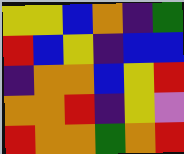[["yellow", "yellow", "blue", "orange", "indigo", "green"], ["red", "blue", "yellow", "indigo", "blue", "blue"], ["indigo", "orange", "orange", "blue", "yellow", "red"], ["orange", "orange", "red", "indigo", "yellow", "violet"], ["red", "orange", "orange", "green", "orange", "red"]]